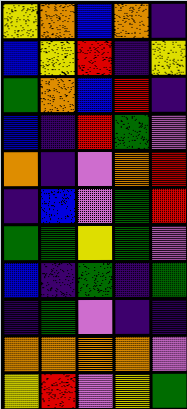[["yellow", "orange", "blue", "orange", "indigo"], ["blue", "yellow", "red", "indigo", "yellow"], ["green", "orange", "blue", "red", "indigo"], ["blue", "indigo", "red", "green", "violet"], ["orange", "indigo", "violet", "orange", "red"], ["indigo", "blue", "violet", "green", "red"], ["green", "green", "yellow", "green", "violet"], ["blue", "indigo", "green", "indigo", "green"], ["indigo", "green", "violet", "indigo", "indigo"], ["orange", "orange", "orange", "orange", "violet"], ["yellow", "red", "violet", "yellow", "green"]]